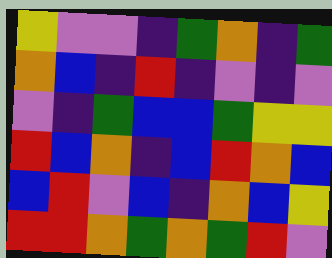[["yellow", "violet", "violet", "indigo", "green", "orange", "indigo", "green"], ["orange", "blue", "indigo", "red", "indigo", "violet", "indigo", "violet"], ["violet", "indigo", "green", "blue", "blue", "green", "yellow", "yellow"], ["red", "blue", "orange", "indigo", "blue", "red", "orange", "blue"], ["blue", "red", "violet", "blue", "indigo", "orange", "blue", "yellow"], ["red", "red", "orange", "green", "orange", "green", "red", "violet"]]